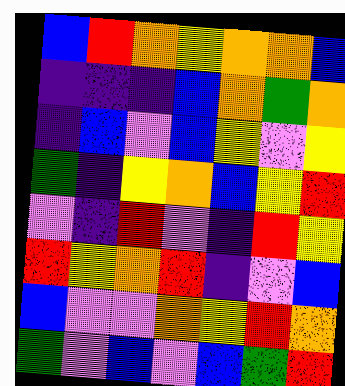[["blue", "red", "orange", "yellow", "orange", "orange", "blue"], ["indigo", "indigo", "indigo", "blue", "orange", "green", "orange"], ["indigo", "blue", "violet", "blue", "yellow", "violet", "yellow"], ["green", "indigo", "yellow", "orange", "blue", "yellow", "red"], ["violet", "indigo", "red", "violet", "indigo", "red", "yellow"], ["red", "yellow", "orange", "red", "indigo", "violet", "blue"], ["blue", "violet", "violet", "orange", "yellow", "red", "orange"], ["green", "violet", "blue", "violet", "blue", "green", "red"]]